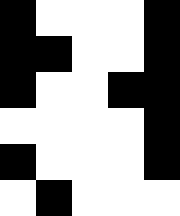[["black", "white", "white", "white", "black"], ["black", "black", "white", "white", "black"], ["black", "white", "white", "black", "black"], ["white", "white", "white", "white", "black"], ["black", "white", "white", "white", "black"], ["white", "black", "white", "white", "white"]]